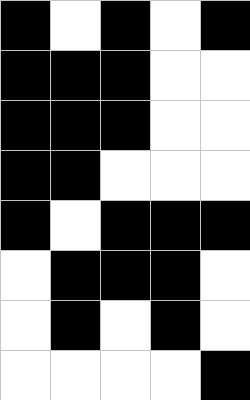[["black", "white", "black", "white", "black"], ["black", "black", "black", "white", "white"], ["black", "black", "black", "white", "white"], ["black", "black", "white", "white", "white"], ["black", "white", "black", "black", "black"], ["white", "black", "black", "black", "white"], ["white", "black", "white", "black", "white"], ["white", "white", "white", "white", "black"]]